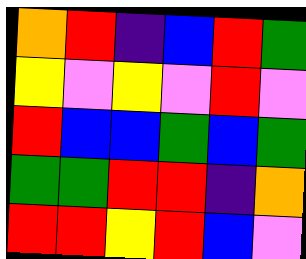[["orange", "red", "indigo", "blue", "red", "green"], ["yellow", "violet", "yellow", "violet", "red", "violet"], ["red", "blue", "blue", "green", "blue", "green"], ["green", "green", "red", "red", "indigo", "orange"], ["red", "red", "yellow", "red", "blue", "violet"]]